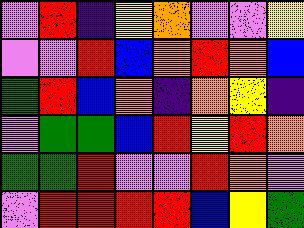[["violet", "red", "indigo", "yellow", "orange", "violet", "violet", "yellow"], ["violet", "violet", "red", "blue", "orange", "red", "orange", "blue"], ["green", "red", "blue", "orange", "indigo", "orange", "yellow", "indigo"], ["violet", "green", "green", "blue", "red", "yellow", "red", "orange"], ["green", "green", "red", "violet", "violet", "red", "orange", "violet"], ["violet", "red", "red", "red", "red", "blue", "yellow", "green"]]